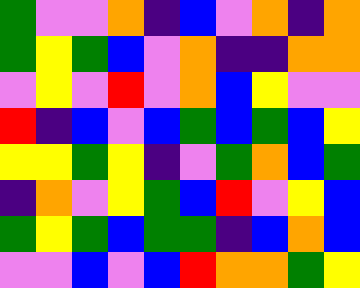[["green", "violet", "violet", "orange", "indigo", "blue", "violet", "orange", "indigo", "orange"], ["green", "yellow", "green", "blue", "violet", "orange", "indigo", "indigo", "orange", "orange"], ["violet", "yellow", "violet", "red", "violet", "orange", "blue", "yellow", "violet", "violet"], ["red", "indigo", "blue", "violet", "blue", "green", "blue", "green", "blue", "yellow"], ["yellow", "yellow", "green", "yellow", "indigo", "violet", "green", "orange", "blue", "green"], ["indigo", "orange", "violet", "yellow", "green", "blue", "red", "violet", "yellow", "blue"], ["green", "yellow", "green", "blue", "green", "green", "indigo", "blue", "orange", "blue"], ["violet", "violet", "blue", "violet", "blue", "red", "orange", "orange", "green", "yellow"]]